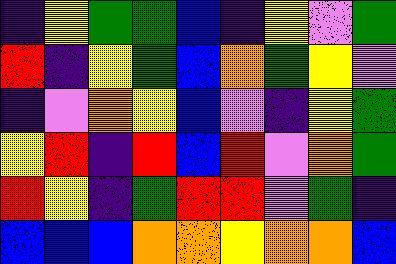[["indigo", "yellow", "green", "green", "blue", "indigo", "yellow", "violet", "green"], ["red", "indigo", "yellow", "green", "blue", "orange", "green", "yellow", "violet"], ["indigo", "violet", "orange", "yellow", "blue", "violet", "indigo", "yellow", "green"], ["yellow", "red", "indigo", "red", "blue", "red", "violet", "orange", "green"], ["red", "yellow", "indigo", "green", "red", "red", "violet", "green", "indigo"], ["blue", "blue", "blue", "orange", "orange", "yellow", "orange", "orange", "blue"]]